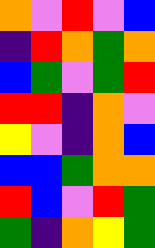[["orange", "violet", "red", "violet", "blue"], ["indigo", "red", "orange", "green", "orange"], ["blue", "green", "violet", "green", "red"], ["red", "red", "indigo", "orange", "violet"], ["yellow", "violet", "indigo", "orange", "blue"], ["blue", "blue", "green", "orange", "orange"], ["red", "blue", "violet", "red", "green"], ["green", "indigo", "orange", "yellow", "green"]]